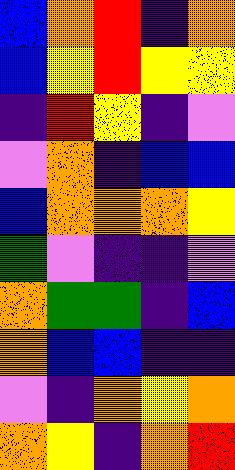[["blue", "orange", "red", "indigo", "orange"], ["blue", "yellow", "red", "yellow", "yellow"], ["indigo", "red", "yellow", "indigo", "violet"], ["violet", "orange", "indigo", "blue", "blue"], ["blue", "orange", "orange", "orange", "yellow"], ["green", "violet", "indigo", "indigo", "violet"], ["orange", "green", "green", "indigo", "blue"], ["orange", "blue", "blue", "indigo", "indigo"], ["violet", "indigo", "orange", "yellow", "orange"], ["orange", "yellow", "indigo", "orange", "red"]]